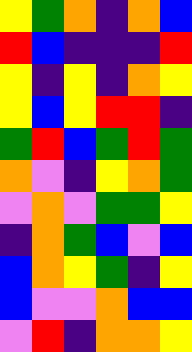[["yellow", "green", "orange", "indigo", "orange", "blue"], ["red", "blue", "indigo", "indigo", "indigo", "red"], ["yellow", "indigo", "yellow", "indigo", "orange", "yellow"], ["yellow", "blue", "yellow", "red", "red", "indigo"], ["green", "red", "blue", "green", "red", "green"], ["orange", "violet", "indigo", "yellow", "orange", "green"], ["violet", "orange", "violet", "green", "green", "yellow"], ["indigo", "orange", "green", "blue", "violet", "blue"], ["blue", "orange", "yellow", "green", "indigo", "yellow"], ["blue", "violet", "violet", "orange", "blue", "blue"], ["violet", "red", "indigo", "orange", "orange", "yellow"]]